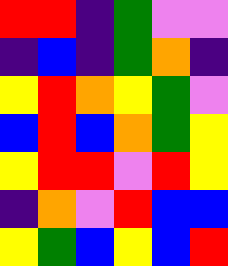[["red", "red", "indigo", "green", "violet", "violet"], ["indigo", "blue", "indigo", "green", "orange", "indigo"], ["yellow", "red", "orange", "yellow", "green", "violet"], ["blue", "red", "blue", "orange", "green", "yellow"], ["yellow", "red", "red", "violet", "red", "yellow"], ["indigo", "orange", "violet", "red", "blue", "blue"], ["yellow", "green", "blue", "yellow", "blue", "red"]]